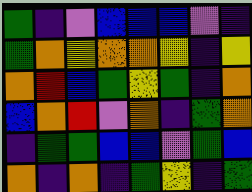[["green", "indigo", "violet", "blue", "blue", "blue", "violet", "indigo"], ["green", "orange", "yellow", "orange", "orange", "yellow", "indigo", "yellow"], ["orange", "red", "blue", "green", "yellow", "green", "indigo", "orange"], ["blue", "orange", "red", "violet", "orange", "indigo", "green", "orange"], ["indigo", "green", "green", "blue", "blue", "violet", "green", "blue"], ["orange", "indigo", "orange", "indigo", "green", "yellow", "indigo", "green"]]